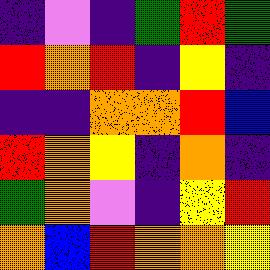[["indigo", "violet", "indigo", "green", "red", "green"], ["red", "orange", "red", "indigo", "yellow", "indigo"], ["indigo", "indigo", "orange", "orange", "red", "blue"], ["red", "orange", "yellow", "indigo", "orange", "indigo"], ["green", "orange", "violet", "indigo", "yellow", "red"], ["orange", "blue", "red", "orange", "orange", "yellow"]]